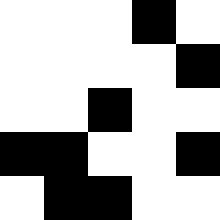[["white", "white", "white", "black", "white"], ["white", "white", "white", "white", "black"], ["white", "white", "black", "white", "white"], ["black", "black", "white", "white", "black"], ["white", "black", "black", "white", "white"]]